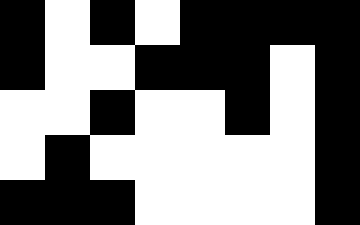[["black", "white", "black", "white", "black", "black", "black", "black"], ["black", "white", "white", "black", "black", "black", "white", "black"], ["white", "white", "black", "white", "white", "black", "white", "black"], ["white", "black", "white", "white", "white", "white", "white", "black"], ["black", "black", "black", "white", "white", "white", "white", "black"]]